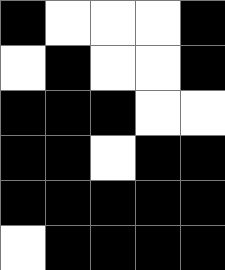[["black", "white", "white", "white", "black"], ["white", "black", "white", "white", "black"], ["black", "black", "black", "white", "white"], ["black", "black", "white", "black", "black"], ["black", "black", "black", "black", "black"], ["white", "black", "black", "black", "black"]]